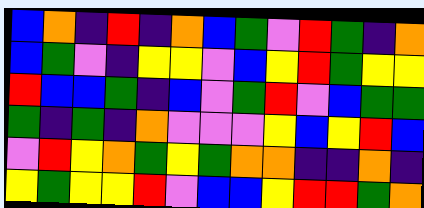[["blue", "orange", "indigo", "red", "indigo", "orange", "blue", "green", "violet", "red", "green", "indigo", "orange"], ["blue", "green", "violet", "indigo", "yellow", "yellow", "violet", "blue", "yellow", "red", "green", "yellow", "yellow"], ["red", "blue", "blue", "green", "indigo", "blue", "violet", "green", "red", "violet", "blue", "green", "green"], ["green", "indigo", "green", "indigo", "orange", "violet", "violet", "violet", "yellow", "blue", "yellow", "red", "blue"], ["violet", "red", "yellow", "orange", "green", "yellow", "green", "orange", "orange", "indigo", "indigo", "orange", "indigo"], ["yellow", "green", "yellow", "yellow", "red", "violet", "blue", "blue", "yellow", "red", "red", "green", "orange"]]